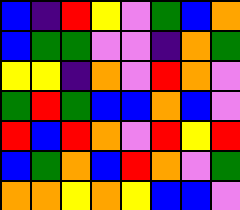[["blue", "indigo", "red", "yellow", "violet", "green", "blue", "orange"], ["blue", "green", "green", "violet", "violet", "indigo", "orange", "green"], ["yellow", "yellow", "indigo", "orange", "violet", "red", "orange", "violet"], ["green", "red", "green", "blue", "blue", "orange", "blue", "violet"], ["red", "blue", "red", "orange", "violet", "red", "yellow", "red"], ["blue", "green", "orange", "blue", "red", "orange", "violet", "green"], ["orange", "orange", "yellow", "orange", "yellow", "blue", "blue", "violet"]]